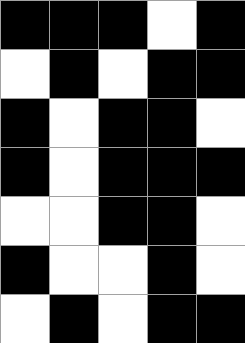[["black", "black", "black", "white", "black"], ["white", "black", "white", "black", "black"], ["black", "white", "black", "black", "white"], ["black", "white", "black", "black", "black"], ["white", "white", "black", "black", "white"], ["black", "white", "white", "black", "white"], ["white", "black", "white", "black", "black"]]